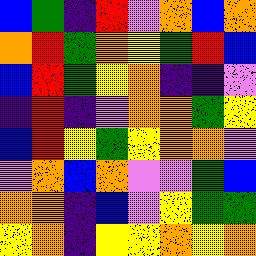[["blue", "green", "indigo", "red", "violet", "orange", "blue", "orange"], ["orange", "red", "green", "orange", "yellow", "green", "red", "blue"], ["blue", "red", "green", "yellow", "orange", "indigo", "indigo", "violet"], ["indigo", "red", "indigo", "violet", "orange", "orange", "green", "yellow"], ["blue", "red", "yellow", "green", "yellow", "orange", "orange", "violet"], ["violet", "orange", "blue", "orange", "violet", "violet", "green", "blue"], ["orange", "orange", "indigo", "blue", "violet", "yellow", "green", "green"], ["yellow", "orange", "indigo", "yellow", "yellow", "orange", "yellow", "orange"]]